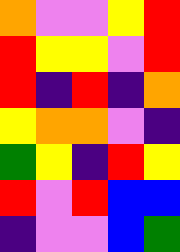[["orange", "violet", "violet", "yellow", "red"], ["red", "yellow", "yellow", "violet", "red"], ["red", "indigo", "red", "indigo", "orange"], ["yellow", "orange", "orange", "violet", "indigo"], ["green", "yellow", "indigo", "red", "yellow"], ["red", "violet", "red", "blue", "blue"], ["indigo", "violet", "violet", "blue", "green"]]